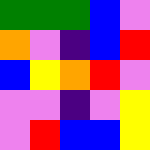[["green", "green", "green", "blue", "violet"], ["orange", "violet", "indigo", "blue", "red"], ["blue", "yellow", "orange", "red", "violet"], ["violet", "violet", "indigo", "violet", "yellow"], ["violet", "red", "blue", "blue", "yellow"]]